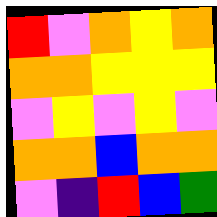[["red", "violet", "orange", "yellow", "orange"], ["orange", "orange", "yellow", "yellow", "yellow"], ["violet", "yellow", "violet", "yellow", "violet"], ["orange", "orange", "blue", "orange", "orange"], ["violet", "indigo", "red", "blue", "green"]]